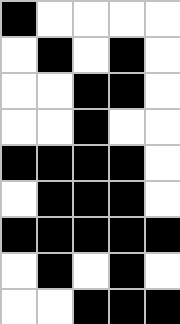[["black", "white", "white", "white", "white"], ["white", "black", "white", "black", "white"], ["white", "white", "black", "black", "white"], ["white", "white", "black", "white", "white"], ["black", "black", "black", "black", "white"], ["white", "black", "black", "black", "white"], ["black", "black", "black", "black", "black"], ["white", "black", "white", "black", "white"], ["white", "white", "black", "black", "black"]]